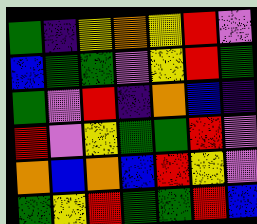[["green", "indigo", "yellow", "orange", "yellow", "red", "violet"], ["blue", "green", "green", "violet", "yellow", "red", "green"], ["green", "violet", "red", "indigo", "orange", "blue", "indigo"], ["red", "violet", "yellow", "green", "green", "red", "violet"], ["orange", "blue", "orange", "blue", "red", "yellow", "violet"], ["green", "yellow", "red", "green", "green", "red", "blue"]]